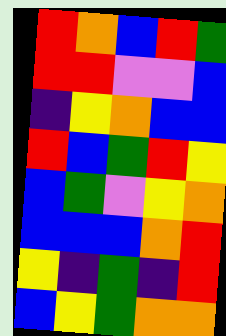[["red", "orange", "blue", "red", "green"], ["red", "red", "violet", "violet", "blue"], ["indigo", "yellow", "orange", "blue", "blue"], ["red", "blue", "green", "red", "yellow"], ["blue", "green", "violet", "yellow", "orange"], ["blue", "blue", "blue", "orange", "red"], ["yellow", "indigo", "green", "indigo", "red"], ["blue", "yellow", "green", "orange", "orange"]]